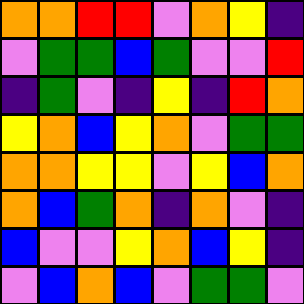[["orange", "orange", "red", "red", "violet", "orange", "yellow", "indigo"], ["violet", "green", "green", "blue", "green", "violet", "violet", "red"], ["indigo", "green", "violet", "indigo", "yellow", "indigo", "red", "orange"], ["yellow", "orange", "blue", "yellow", "orange", "violet", "green", "green"], ["orange", "orange", "yellow", "yellow", "violet", "yellow", "blue", "orange"], ["orange", "blue", "green", "orange", "indigo", "orange", "violet", "indigo"], ["blue", "violet", "violet", "yellow", "orange", "blue", "yellow", "indigo"], ["violet", "blue", "orange", "blue", "violet", "green", "green", "violet"]]